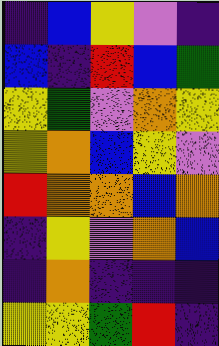[["indigo", "blue", "yellow", "violet", "indigo"], ["blue", "indigo", "red", "blue", "green"], ["yellow", "green", "violet", "orange", "yellow"], ["yellow", "orange", "blue", "yellow", "violet"], ["red", "orange", "orange", "blue", "orange"], ["indigo", "yellow", "violet", "orange", "blue"], ["indigo", "orange", "indigo", "indigo", "indigo"], ["yellow", "yellow", "green", "red", "indigo"]]